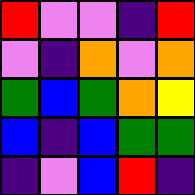[["red", "violet", "violet", "indigo", "red"], ["violet", "indigo", "orange", "violet", "orange"], ["green", "blue", "green", "orange", "yellow"], ["blue", "indigo", "blue", "green", "green"], ["indigo", "violet", "blue", "red", "indigo"]]